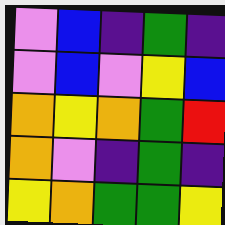[["violet", "blue", "indigo", "green", "indigo"], ["violet", "blue", "violet", "yellow", "blue"], ["orange", "yellow", "orange", "green", "red"], ["orange", "violet", "indigo", "green", "indigo"], ["yellow", "orange", "green", "green", "yellow"]]